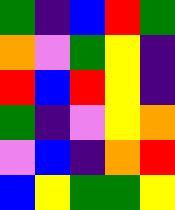[["green", "indigo", "blue", "red", "green"], ["orange", "violet", "green", "yellow", "indigo"], ["red", "blue", "red", "yellow", "indigo"], ["green", "indigo", "violet", "yellow", "orange"], ["violet", "blue", "indigo", "orange", "red"], ["blue", "yellow", "green", "green", "yellow"]]